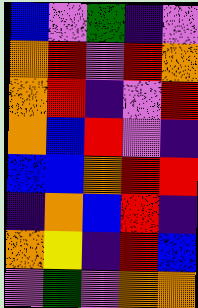[["blue", "violet", "green", "indigo", "violet"], ["orange", "red", "violet", "red", "orange"], ["orange", "red", "indigo", "violet", "red"], ["orange", "blue", "red", "violet", "indigo"], ["blue", "blue", "orange", "red", "red"], ["indigo", "orange", "blue", "red", "indigo"], ["orange", "yellow", "indigo", "red", "blue"], ["violet", "green", "violet", "orange", "orange"]]